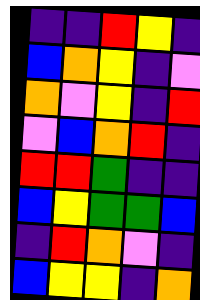[["indigo", "indigo", "red", "yellow", "indigo"], ["blue", "orange", "yellow", "indigo", "violet"], ["orange", "violet", "yellow", "indigo", "red"], ["violet", "blue", "orange", "red", "indigo"], ["red", "red", "green", "indigo", "indigo"], ["blue", "yellow", "green", "green", "blue"], ["indigo", "red", "orange", "violet", "indigo"], ["blue", "yellow", "yellow", "indigo", "orange"]]